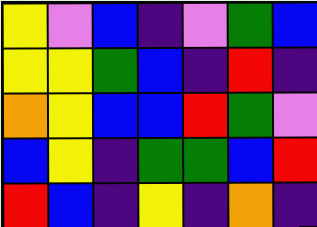[["yellow", "violet", "blue", "indigo", "violet", "green", "blue"], ["yellow", "yellow", "green", "blue", "indigo", "red", "indigo"], ["orange", "yellow", "blue", "blue", "red", "green", "violet"], ["blue", "yellow", "indigo", "green", "green", "blue", "red"], ["red", "blue", "indigo", "yellow", "indigo", "orange", "indigo"]]